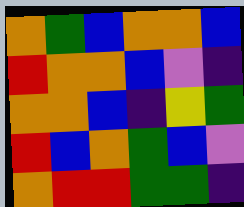[["orange", "green", "blue", "orange", "orange", "blue"], ["red", "orange", "orange", "blue", "violet", "indigo"], ["orange", "orange", "blue", "indigo", "yellow", "green"], ["red", "blue", "orange", "green", "blue", "violet"], ["orange", "red", "red", "green", "green", "indigo"]]